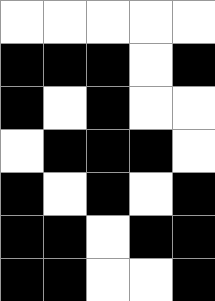[["white", "white", "white", "white", "white"], ["black", "black", "black", "white", "black"], ["black", "white", "black", "white", "white"], ["white", "black", "black", "black", "white"], ["black", "white", "black", "white", "black"], ["black", "black", "white", "black", "black"], ["black", "black", "white", "white", "black"]]